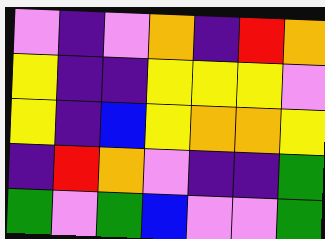[["violet", "indigo", "violet", "orange", "indigo", "red", "orange"], ["yellow", "indigo", "indigo", "yellow", "yellow", "yellow", "violet"], ["yellow", "indigo", "blue", "yellow", "orange", "orange", "yellow"], ["indigo", "red", "orange", "violet", "indigo", "indigo", "green"], ["green", "violet", "green", "blue", "violet", "violet", "green"]]